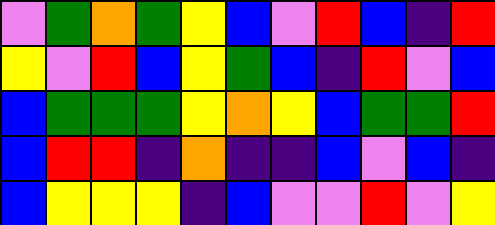[["violet", "green", "orange", "green", "yellow", "blue", "violet", "red", "blue", "indigo", "red"], ["yellow", "violet", "red", "blue", "yellow", "green", "blue", "indigo", "red", "violet", "blue"], ["blue", "green", "green", "green", "yellow", "orange", "yellow", "blue", "green", "green", "red"], ["blue", "red", "red", "indigo", "orange", "indigo", "indigo", "blue", "violet", "blue", "indigo"], ["blue", "yellow", "yellow", "yellow", "indigo", "blue", "violet", "violet", "red", "violet", "yellow"]]